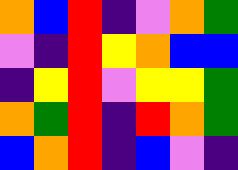[["orange", "blue", "red", "indigo", "violet", "orange", "green"], ["violet", "indigo", "red", "yellow", "orange", "blue", "blue"], ["indigo", "yellow", "red", "violet", "yellow", "yellow", "green"], ["orange", "green", "red", "indigo", "red", "orange", "green"], ["blue", "orange", "red", "indigo", "blue", "violet", "indigo"]]